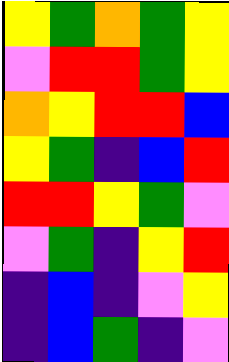[["yellow", "green", "orange", "green", "yellow"], ["violet", "red", "red", "green", "yellow"], ["orange", "yellow", "red", "red", "blue"], ["yellow", "green", "indigo", "blue", "red"], ["red", "red", "yellow", "green", "violet"], ["violet", "green", "indigo", "yellow", "red"], ["indigo", "blue", "indigo", "violet", "yellow"], ["indigo", "blue", "green", "indigo", "violet"]]